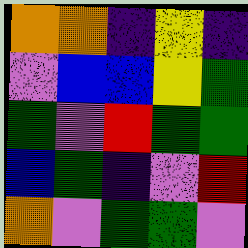[["orange", "orange", "indigo", "yellow", "indigo"], ["violet", "blue", "blue", "yellow", "green"], ["green", "violet", "red", "green", "green"], ["blue", "green", "indigo", "violet", "red"], ["orange", "violet", "green", "green", "violet"]]